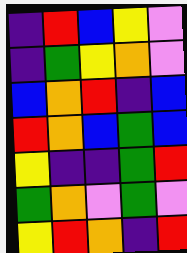[["indigo", "red", "blue", "yellow", "violet"], ["indigo", "green", "yellow", "orange", "violet"], ["blue", "orange", "red", "indigo", "blue"], ["red", "orange", "blue", "green", "blue"], ["yellow", "indigo", "indigo", "green", "red"], ["green", "orange", "violet", "green", "violet"], ["yellow", "red", "orange", "indigo", "red"]]